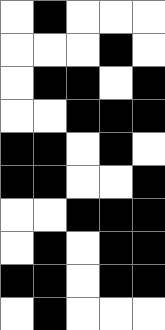[["white", "black", "white", "white", "white"], ["white", "white", "white", "black", "white"], ["white", "black", "black", "white", "black"], ["white", "white", "black", "black", "black"], ["black", "black", "white", "black", "white"], ["black", "black", "white", "white", "black"], ["white", "white", "black", "black", "black"], ["white", "black", "white", "black", "black"], ["black", "black", "white", "black", "black"], ["white", "black", "white", "white", "white"]]